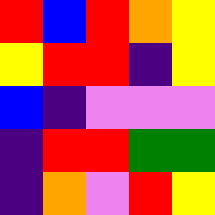[["red", "blue", "red", "orange", "yellow"], ["yellow", "red", "red", "indigo", "yellow"], ["blue", "indigo", "violet", "violet", "violet"], ["indigo", "red", "red", "green", "green"], ["indigo", "orange", "violet", "red", "yellow"]]